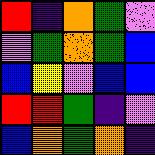[["red", "indigo", "orange", "green", "violet"], ["violet", "green", "orange", "green", "blue"], ["blue", "yellow", "violet", "blue", "blue"], ["red", "red", "green", "indigo", "violet"], ["blue", "orange", "green", "orange", "indigo"]]